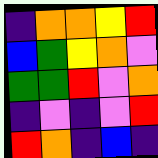[["indigo", "orange", "orange", "yellow", "red"], ["blue", "green", "yellow", "orange", "violet"], ["green", "green", "red", "violet", "orange"], ["indigo", "violet", "indigo", "violet", "red"], ["red", "orange", "indigo", "blue", "indigo"]]